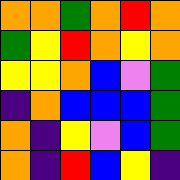[["orange", "orange", "green", "orange", "red", "orange"], ["green", "yellow", "red", "orange", "yellow", "orange"], ["yellow", "yellow", "orange", "blue", "violet", "green"], ["indigo", "orange", "blue", "blue", "blue", "green"], ["orange", "indigo", "yellow", "violet", "blue", "green"], ["orange", "indigo", "red", "blue", "yellow", "indigo"]]